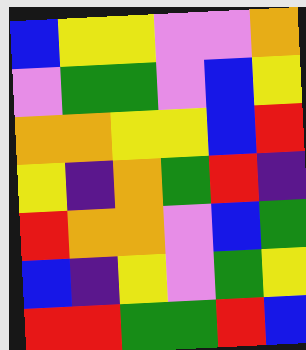[["blue", "yellow", "yellow", "violet", "violet", "orange"], ["violet", "green", "green", "violet", "blue", "yellow"], ["orange", "orange", "yellow", "yellow", "blue", "red"], ["yellow", "indigo", "orange", "green", "red", "indigo"], ["red", "orange", "orange", "violet", "blue", "green"], ["blue", "indigo", "yellow", "violet", "green", "yellow"], ["red", "red", "green", "green", "red", "blue"]]